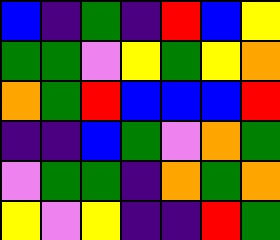[["blue", "indigo", "green", "indigo", "red", "blue", "yellow"], ["green", "green", "violet", "yellow", "green", "yellow", "orange"], ["orange", "green", "red", "blue", "blue", "blue", "red"], ["indigo", "indigo", "blue", "green", "violet", "orange", "green"], ["violet", "green", "green", "indigo", "orange", "green", "orange"], ["yellow", "violet", "yellow", "indigo", "indigo", "red", "green"]]